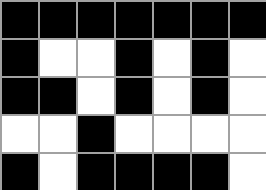[["black", "black", "black", "black", "black", "black", "black"], ["black", "white", "white", "black", "white", "black", "white"], ["black", "black", "white", "black", "white", "black", "white"], ["white", "white", "black", "white", "white", "white", "white"], ["black", "white", "black", "black", "black", "black", "white"]]